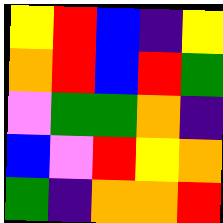[["yellow", "red", "blue", "indigo", "yellow"], ["orange", "red", "blue", "red", "green"], ["violet", "green", "green", "orange", "indigo"], ["blue", "violet", "red", "yellow", "orange"], ["green", "indigo", "orange", "orange", "red"]]